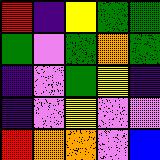[["red", "indigo", "yellow", "green", "green"], ["green", "violet", "green", "orange", "green"], ["indigo", "violet", "green", "yellow", "indigo"], ["indigo", "violet", "yellow", "violet", "violet"], ["red", "orange", "orange", "violet", "blue"]]